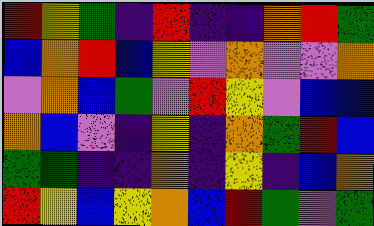[["red", "yellow", "green", "indigo", "red", "indigo", "indigo", "orange", "red", "green"], ["blue", "orange", "red", "blue", "yellow", "violet", "orange", "violet", "violet", "orange"], ["violet", "orange", "blue", "green", "violet", "red", "yellow", "violet", "blue", "blue"], ["orange", "blue", "violet", "indigo", "yellow", "indigo", "orange", "green", "red", "blue"], ["green", "green", "indigo", "indigo", "orange", "indigo", "yellow", "indigo", "blue", "orange"], ["red", "yellow", "blue", "yellow", "orange", "blue", "red", "green", "violet", "green"]]